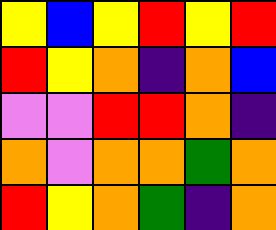[["yellow", "blue", "yellow", "red", "yellow", "red"], ["red", "yellow", "orange", "indigo", "orange", "blue"], ["violet", "violet", "red", "red", "orange", "indigo"], ["orange", "violet", "orange", "orange", "green", "orange"], ["red", "yellow", "orange", "green", "indigo", "orange"]]